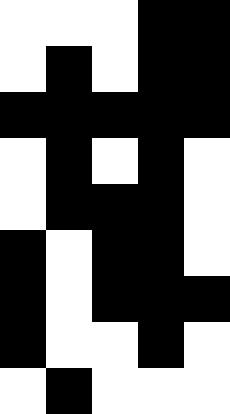[["white", "white", "white", "black", "black"], ["white", "black", "white", "black", "black"], ["black", "black", "black", "black", "black"], ["white", "black", "white", "black", "white"], ["white", "black", "black", "black", "white"], ["black", "white", "black", "black", "white"], ["black", "white", "black", "black", "black"], ["black", "white", "white", "black", "white"], ["white", "black", "white", "white", "white"]]